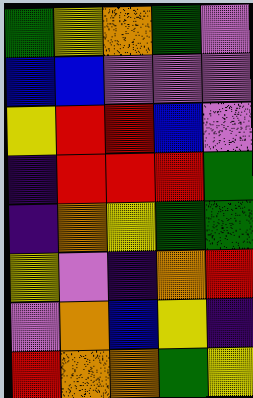[["green", "yellow", "orange", "green", "violet"], ["blue", "blue", "violet", "violet", "violet"], ["yellow", "red", "red", "blue", "violet"], ["indigo", "red", "red", "red", "green"], ["indigo", "orange", "yellow", "green", "green"], ["yellow", "violet", "indigo", "orange", "red"], ["violet", "orange", "blue", "yellow", "indigo"], ["red", "orange", "orange", "green", "yellow"]]